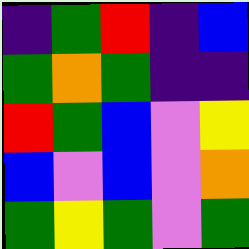[["indigo", "green", "red", "indigo", "blue"], ["green", "orange", "green", "indigo", "indigo"], ["red", "green", "blue", "violet", "yellow"], ["blue", "violet", "blue", "violet", "orange"], ["green", "yellow", "green", "violet", "green"]]